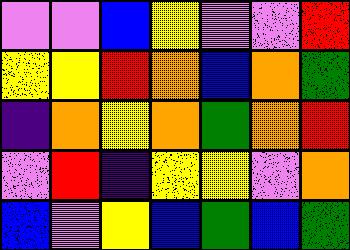[["violet", "violet", "blue", "yellow", "violet", "violet", "red"], ["yellow", "yellow", "red", "orange", "blue", "orange", "green"], ["indigo", "orange", "yellow", "orange", "green", "orange", "red"], ["violet", "red", "indigo", "yellow", "yellow", "violet", "orange"], ["blue", "violet", "yellow", "blue", "green", "blue", "green"]]